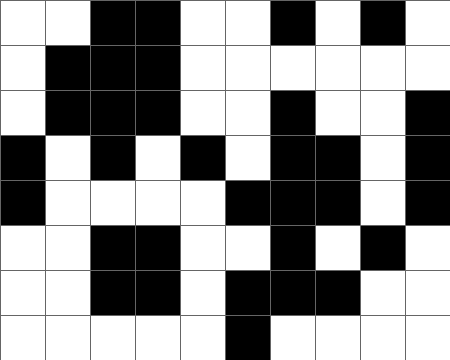[["white", "white", "black", "black", "white", "white", "black", "white", "black", "white"], ["white", "black", "black", "black", "white", "white", "white", "white", "white", "white"], ["white", "black", "black", "black", "white", "white", "black", "white", "white", "black"], ["black", "white", "black", "white", "black", "white", "black", "black", "white", "black"], ["black", "white", "white", "white", "white", "black", "black", "black", "white", "black"], ["white", "white", "black", "black", "white", "white", "black", "white", "black", "white"], ["white", "white", "black", "black", "white", "black", "black", "black", "white", "white"], ["white", "white", "white", "white", "white", "black", "white", "white", "white", "white"]]